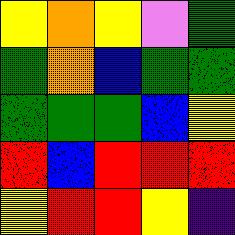[["yellow", "orange", "yellow", "violet", "green"], ["green", "orange", "blue", "green", "green"], ["green", "green", "green", "blue", "yellow"], ["red", "blue", "red", "red", "red"], ["yellow", "red", "red", "yellow", "indigo"]]